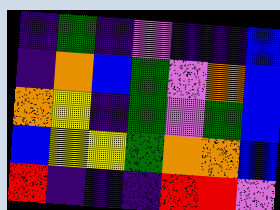[["indigo", "green", "indigo", "violet", "indigo", "indigo", "blue"], ["indigo", "orange", "blue", "green", "violet", "orange", "blue"], ["orange", "yellow", "indigo", "green", "violet", "green", "blue"], ["blue", "yellow", "yellow", "green", "orange", "orange", "blue"], ["red", "indigo", "indigo", "indigo", "red", "red", "violet"]]